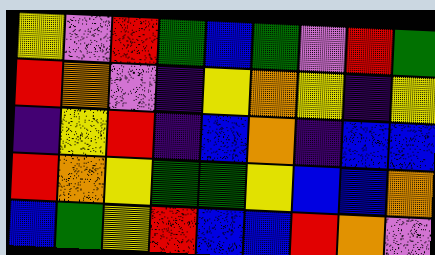[["yellow", "violet", "red", "green", "blue", "green", "violet", "red", "green"], ["red", "orange", "violet", "indigo", "yellow", "orange", "yellow", "indigo", "yellow"], ["indigo", "yellow", "red", "indigo", "blue", "orange", "indigo", "blue", "blue"], ["red", "orange", "yellow", "green", "green", "yellow", "blue", "blue", "orange"], ["blue", "green", "yellow", "red", "blue", "blue", "red", "orange", "violet"]]